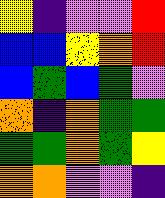[["yellow", "indigo", "violet", "violet", "red"], ["blue", "blue", "yellow", "orange", "red"], ["blue", "green", "blue", "green", "violet"], ["orange", "indigo", "orange", "green", "green"], ["green", "green", "orange", "green", "yellow"], ["orange", "orange", "violet", "violet", "indigo"]]